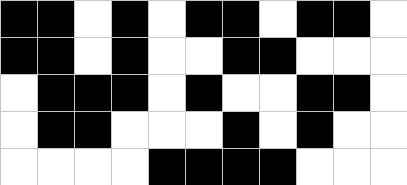[["black", "black", "white", "black", "white", "black", "black", "white", "black", "black", "white"], ["black", "black", "white", "black", "white", "white", "black", "black", "white", "white", "white"], ["white", "black", "black", "black", "white", "black", "white", "white", "black", "black", "white"], ["white", "black", "black", "white", "white", "white", "black", "white", "black", "white", "white"], ["white", "white", "white", "white", "black", "black", "black", "black", "white", "white", "white"]]